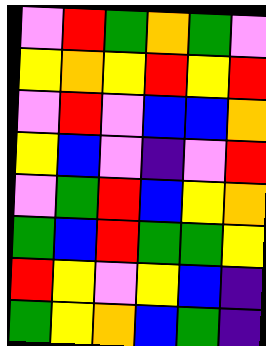[["violet", "red", "green", "orange", "green", "violet"], ["yellow", "orange", "yellow", "red", "yellow", "red"], ["violet", "red", "violet", "blue", "blue", "orange"], ["yellow", "blue", "violet", "indigo", "violet", "red"], ["violet", "green", "red", "blue", "yellow", "orange"], ["green", "blue", "red", "green", "green", "yellow"], ["red", "yellow", "violet", "yellow", "blue", "indigo"], ["green", "yellow", "orange", "blue", "green", "indigo"]]